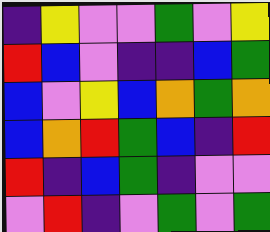[["indigo", "yellow", "violet", "violet", "green", "violet", "yellow"], ["red", "blue", "violet", "indigo", "indigo", "blue", "green"], ["blue", "violet", "yellow", "blue", "orange", "green", "orange"], ["blue", "orange", "red", "green", "blue", "indigo", "red"], ["red", "indigo", "blue", "green", "indigo", "violet", "violet"], ["violet", "red", "indigo", "violet", "green", "violet", "green"]]